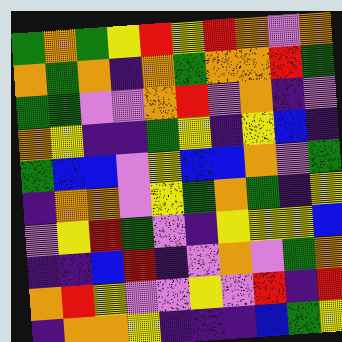[["green", "orange", "green", "yellow", "red", "yellow", "red", "orange", "violet", "orange"], ["orange", "green", "orange", "indigo", "orange", "green", "orange", "orange", "red", "green"], ["green", "green", "violet", "violet", "orange", "red", "violet", "orange", "indigo", "violet"], ["orange", "yellow", "indigo", "indigo", "green", "yellow", "indigo", "yellow", "blue", "indigo"], ["green", "blue", "blue", "violet", "yellow", "blue", "blue", "orange", "violet", "green"], ["indigo", "orange", "orange", "violet", "yellow", "green", "orange", "green", "indigo", "yellow"], ["violet", "yellow", "red", "green", "violet", "indigo", "yellow", "yellow", "yellow", "blue"], ["indigo", "indigo", "blue", "red", "indigo", "violet", "orange", "violet", "green", "orange"], ["orange", "red", "yellow", "violet", "violet", "yellow", "violet", "red", "indigo", "red"], ["indigo", "orange", "orange", "yellow", "indigo", "indigo", "indigo", "blue", "green", "yellow"]]